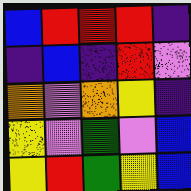[["blue", "red", "red", "red", "indigo"], ["indigo", "blue", "indigo", "red", "violet"], ["orange", "violet", "orange", "yellow", "indigo"], ["yellow", "violet", "green", "violet", "blue"], ["yellow", "red", "green", "yellow", "blue"]]